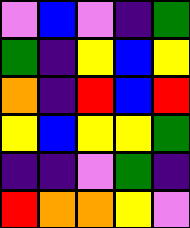[["violet", "blue", "violet", "indigo", "green"], ["green", "indigo", "yellow", "blue", "yellow"], ["orange", "indigo", "red", "blue", "red"], ["yellow", "blue", "yellow", "yellow", "green"], ["indigo", "indigo", "violet", "green", "indigo"], ["red", "orange", "orange", "yellow", "violet"]]